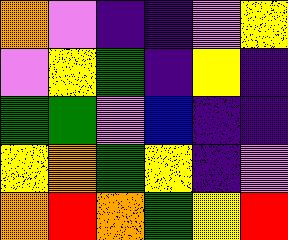[["orange", "violet", "indigo", "indigo", "violet", "yellow"], ["violet", "yellow", "green", "indigo", "yellow", "indigo"], ["green", "green", "violet", "blue", "indigo", "indigo"], ["yellow", "orange", "green", "yellow", "indigo", "violet"], ["orange", "red", "orange", "green", "yellow", "red"]]